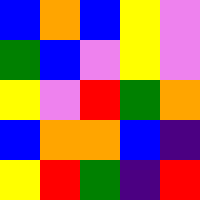[["blue", "orange", "blue", "yellow", "violet"], ["green", "blue", "violet", "yellow", "violet"], ["yellow", "violet", "red", "green", "orange"], ["blue", "orange", "orange", "blue", "indigo"], ["yellow", "red", "green", "indigo", "red"]]